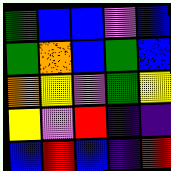[["green", "blue", "blue", "violet", "blue"], ["green", "orange", "blue", "green", "blue"], ["orange", "yellow", "violet", "green", "yellow"], ["yellow", "violet", "red", "indigo", "indigo"], ["blue", "red", "blue", "indigo", "red"]]